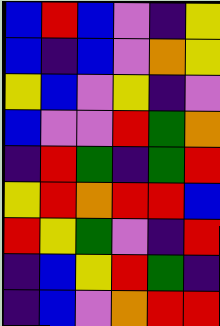[["blue", "red", "blue", "violet", "indigo", "yellow"], ["blue", "indigo", "blue", "violet", "orange", "yellow"], ["yellow", "blue", "violet", "yellow", "indigo", "violet"], ["blue", "violet", "violet", "red", "green", "orange"], ["indigo", "red", "green", "indigo", "green", "red"], ["yellow", "red", "orange", "red", "red", "blue"], ["red", "yellow", "green", "violet", "indigo", "red"], ["indigo", "blue", "yellow", "red", "green", "indigo"], ["indigo", "blue", "violet", "orange", "red", "red"]]